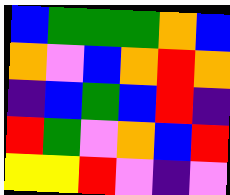[["blue", "green", "green", "green", "orange", "blue"], ["orange", "violet", "blue", "orange", "red", "orange"], ["indigo", "blue", "green", "blue", "red", "indigo"], ["red", "green", "violet", "orange", "blue", "red"], ["yellow", "yellow", "red", "violet", "indigo", "violet"]]